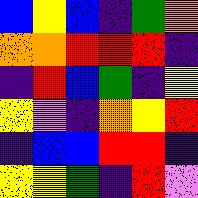[["blue", "yellow", "blue", "indigo", "green", "orange"], ["orange", "orange", "red", "red", "red", "indigo"], ["indigo", "red", "blue", "green", "indigo", "yellow"], ["yellow", "violet", "indigo", "orange", "yellow", "red"], ["indigo", "blue", "blue", "red", "red", "indigo"], ["yellow", "yellow", "green", "indigo", "red", "violet"]]